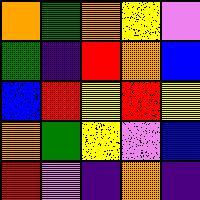[["orange", "green", "orange", "yellow", "violet"], ["green", "indigo", "red", "orange", "blue"], ["blue", "red", "yellow", "red", "yellow"], ["orange", "green", "yellow", "violet", "blue"], ["red", "violet", "indigo", "orange", "indigo"]]